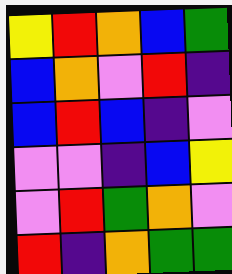[["yellow", "red", "orange", "blue", "green"], ["blue", "orange", "violet", "red", "indigo"], ["blue", "red", "blue", "indigo", "violet"], ["violet", "violet", "indigo", "blue", "yellow"], ["violet", "red", "green", "orange", "violet"], ["red", "indigo", "orange", "green", "green"]]